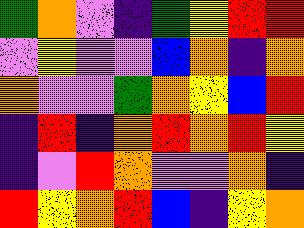[["green", "orange", "violet", "indigo", "green", "yellow", "red", "red"], ["violet", "yellow", "violet", "violet", "blue", "orange", "indigo", "orange"], ["orange", "violet", "violet", "green", "orange", "yellow", "blue", "red"], ["indigo", "red", "indigo", "orange", "red", "orange", "red", "yellow"], ["indigo", "violet", "red", "orange", "violet", "violet", "orange", "indigo"], ["red", "yellow", "orange", "red", "blue", "indigo", "yellow", "orange"]]